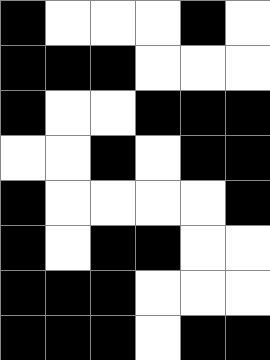[["black", "white", "white", "white", "black", "white"], ["black", "black", "black", "white", "white", "white"], ["black", "white", "white", "black", "black", "black"], ["white", "white", "black", "white", "black", "black"], ["black", "white", "white", "white", "white", "black"], ["black", "white", "black", "black", "white", "white"], ["black", "black", "black", "white", "white", "white"], ["black", "black", "black", "white", "black", "black"]]